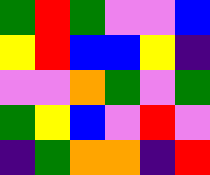[["green", "red", "green", "violet", "violet", "blue"], ["yellow", "red", "blue", "blue", "yellow", "indigo"], ["violet", "violet", "orange", "green", "violet", "green"], ["green", "yellow", "blue", "violet", "red", "violet"], ["indigo", "green", "orange", "orange", "indigo", "red"]]